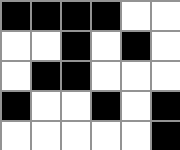[["black", "black", "black", "black", "white", "white"], ["white", "white", "black", "white", "black", "white"], ["white", "black", "black", "white", "white", "white"], ["black", "white", "white", "black", "white", "black"], ["white", "white", "white", "white", "white", "black"]]